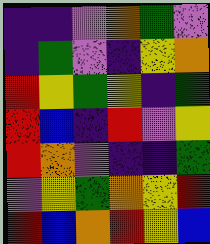[["indigo", "indigo", "violet", "orange", "green", "violet"], ["indigo", "green", "violet", "indigo", "yellow", "orange"], ["red", "yellow", "green", "yellow", "indigo", "green"], ["red", "blue", "indigo", "red", "violet", "yellow"], ["red", "orange", "violet", "indigo", "indigo", "green"], ["violet", "yellow", "green", "orange", "yellow", "red"], ["red", "blue", "orange", "red", "yellow", "blue"]]